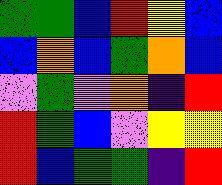[["green", "green", "blue", "red", "yellow", "blue"], ["blue", "orange", "blue", "green", "orange", "blue"], ["violet", "green", "violet", "orange", "indigo", "red"], ["red", "green", "blue", "violet", "yellow", "yellow"], ["red", "blue", "green", "green", "indigo", "red"]]